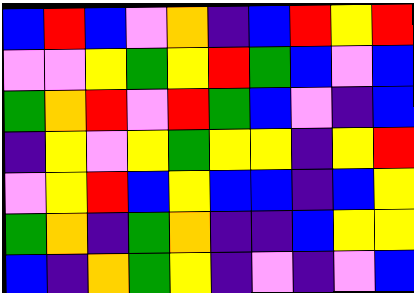[["blue", "red", "blue", "violet", "orange", "indigo", "blue", "red", "yellow", "red"], ["violet", "violet", "yellow", "green", "yellow", "red", "green", "blue", "violet", "blue"], ["green", "orange", "red", "violet", "red", "green", "blue", "violet", "indigo", "blue"], ["indigo", "yellow", "violet", "yellow", "green", "yellow", "yellow", "indigo", "yellow", "red"], ["violet", "yellow", "red", "blue", "yellow", "blue", "blue", "indigo", "blue", "yellow"], ["green", "orange", "indigo", "green", "orange", "indigo", "indigo", "blue", "yellow", "yellow"], ["blue", "indigo", "orange", "green", "yellow", "indigo", "violet", "indigo", "violet", "blue"]]